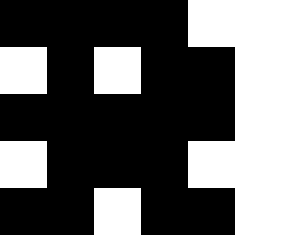[["black", "black", "black", "black", "white", "white"], ["white", "black", "white", "black", "black", "white"], ["black", "black", "black", "black", "black", "white"], ["white", "black", "black", "black", "white", "white"], ["black", "black", "white", "black", "black", "white"]]